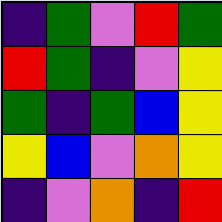[["indigo", "green", "violet", "red", "green"], ["red", "green", "indigo", "violet", "yellow"], ["green", "indigo", "green", "blue", "yellow"], ["yellow", "blue", "violet", "orange", "yellow"], ["indigo", "violet", "orange", "indigo", "red"]]